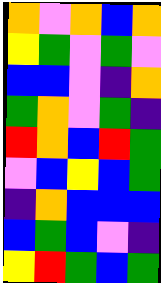[["orange", "violet", "orange", "blue", "orange"], ["yellow", "green", "violet", "green", "violet"], ["blue", "blue", "violet", "indigo", "orange"], ["green", "orange", "violet", "green", "indigo"], ["red", "orange", "blue", "red", "green"], ["violet", "blue", "yellow", "blue", "green"], ["indigo", "orange", "blue", "blue", "blue"], ["blue", "green", "blue", "violet", "indigo"], ["yellow", "red", "green", "blue", "green"]]